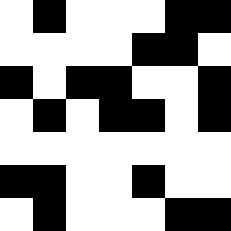[["white", "black", "white", "white", "white", "black", "black"], ["white", "white", "white", "white", "black", "black", "white"], ["black", "white", "black", "black", "white", "white", "black"], ["white", "black", "white", "black", "black", "white", "black"], ["white", "white", "white", "white", "white", "white", "white"], ["black", "black", "white", "white", "black", "white", "white"], ["white", "black", "white", "white", "white", "black", "black"]]